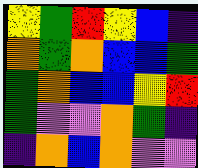[["yellow", "green", "red", "yellow", "blue", "indigo"], ["orange", "green", "orange", "blue", "blue", "green"], ["green", "orange", "blue", "blue", "yellow", "red"], ["green", "violet", "violet", "orange", "green", "indigo"], ["indigo", "orange", "blue", "orange", "violet", "violet"]]